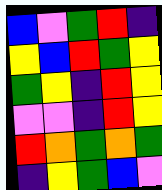[["blue", "violet", "green", "red", "indigo"], ["yellow", "blue", "red", "green", "yellow"], ["green", "yellow", "indigo", "red", "yellow"], ["violet", "violet", "indigo", "red", "yellow"], ["red", "orange", "green", "orange", "green"], ["indigo", "yellow", "green", "blue", "violet"]]